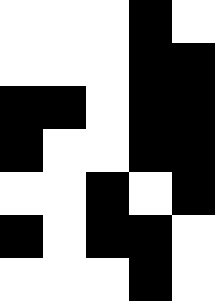[["white", "white", "white", "black", "white"], ["white", "white", "white", "black", "black"], ["black", "black", "white", "black", "black"], ["black", "white", "white", "black", "black"], ["white", "white", "black", "white", "black"], ["black", "white", "black", "black", "white"], ["white", "white", "white", "black", "white"]]